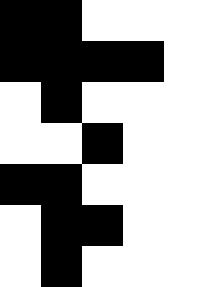[["black", "black", "white", "white", "white"], ["black", "black", "black", "black", "white"], ["white", "black", "white", "white", "white"], ["white", "white", "black", "white", "white"], ["black", "black", "white", "white", "white"], ["white", "black", "black", "white", "white"], ["white", "black", "white", "white", "white"]]